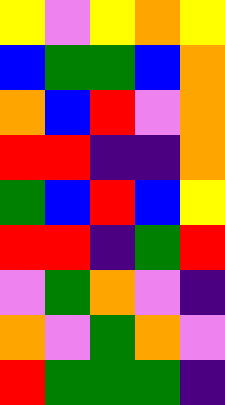[["yellow", "violet", "yellow", "orange", "yellow"], ["blue", "green", "green", "blue", "orange"], ["orange", "blue", "red", "violet", "orange"], ["red", "red", "indigo", "indigo", "orange"], ["green", "blue", "red", "blue", "yellow"], ["red", "red", "indigo", "green", "red"], ["violet", "green", "orange", "violet", "indigo"], ["orange", "violet", "green", "orange", "violet"], ["red", "green", "green", "green", "indigo"]]